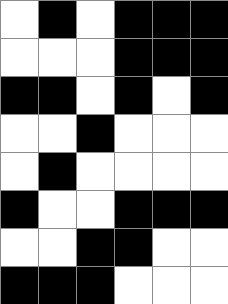[["white", "black", "white", "black", "black", "black"], ["white", "white", "white", "black", "black", "black"], ["black", "black", "white", "black", "white", "black"], ["white", "white", "black", "white", "white", "white"], ["white", "black", "white", "white", "white", "white"], ["black", "white", "white", "black", "black", "black"], ["white", "white", "black", "black", "white", "white"], ["black", "black", "black", "white", "white", "white"]]